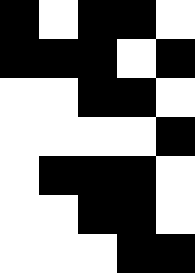[["black", "white", "black", "black", "white"], ["black", "black", "black", "white", "black"], ["white", "white", "black", "black", "white"], ["white", "white", "white", "white", "black"], ["white", "black", "black", "black", "white"], ["white", "white", "black", "black", "white"], ["white", "white", "white", "black", "black"]]